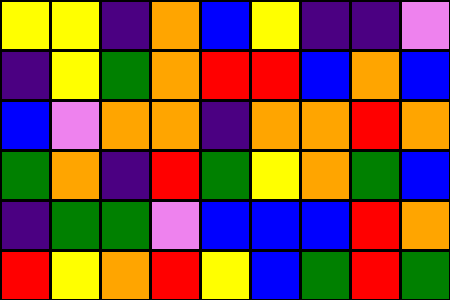[["yellow", "yellow", "indigo", "orange", "blue", "yellow", "indigo", "indigo", "violet"], ["indigo", "yellow", "green", "orange", "red", "red", "blue", "orange", "blue"], ["blue", "violet", "orange", "orange", "indigo", "orange", "orange", "red", "orange"], ["green", "orange", "indigo", "red", "green", "yellow", "orange", "green", "blue"], ["indigo", "green", "green", "violet", "blue", "blue", "blue", "red", "orange"], ["red", "yellow", "orange", "red", "yellow", "blue", "green", "red", "green"]]